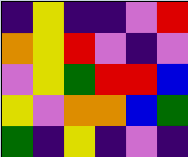[["indigo", "yellow", "indigo", "indigo", "violet", "red"], ["orange", "yellow", "red", "violet", "indigo", "violet"], ["violet", "yellow", "green", "red", "red", "blue"], ["yellow", "violet", "orange", "orange", "blue", "green"], ["green", "indigo", "yellow", "indigo", "violet", "indigo"]]